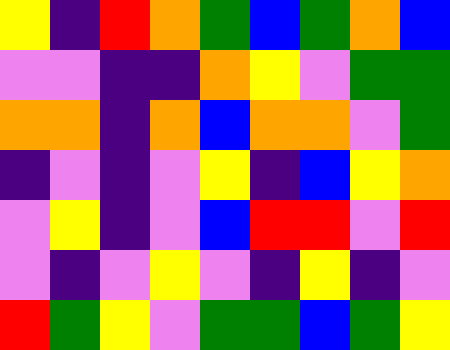[["yellow", "indigo", "red", "orange", "green", "blue", "green", "orange", "blue"], ["violet", "violet", "indigo", "indigo", "orange", "yellow", "violet", "green", "green"], ["orange", "orange", "indigo", "orange", "blue", "orange", "orange", "violet", "green"], ["indigo", "violet", "indigo", "violet", "yellow", "indigo", "blue", "yellow", "orange"], ["violet", "yellow", "indigo", "violet", "blue", "red", "red", "violet", "red"], ["violet", "indigo", "violet", "yellow", "violet", "indigo", "yellow", "indigo", "violet"], ["red", "green", "yellow", "violet", "green", "green", "blue", "green", "yellow"]]